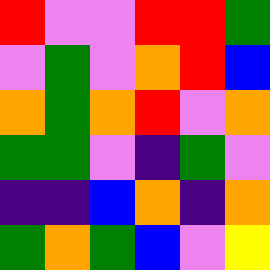[["red", "violet", "violet", "red", "red", "green"], ["violet", "green", "violet", "orange", "red", "blue"], ["orange", "green", "orange", "red", "violet", "orange"], ["green", "green", "violet", "indigo", "green", "violet"], ["indigo", "indigo", "blue", "orange", "indigo", "orange"], ["green", "orange", "green", "blue", "violet", "yellow"]]